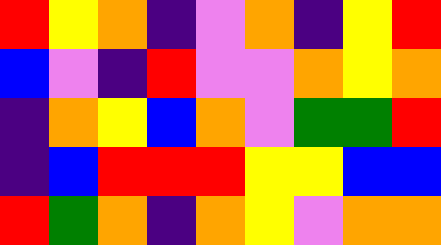[["red", "yellow", "orange", "indigo", "violet", "orange", "indigo", "yellow", "red"], ["blue", "violet", "indigo", "red", "violet", "violet", "orange", "yellow", "orange"], ["indigo", "orange", "yellow", "blue", "orange", "violet", "green", "green", "red"], ["indigo", "blue", "red", "red", "red", "yellow", "yellow", "blue", "blue"], ["red", "green", "orange", "indigo", "orange", "yellow", "violet", "orange", "orange"]]